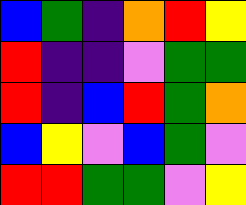[["blue", "green", "indigo", "orange", "red", "yellow"], ["red", "indigo", "indigo", "violet", "green", "green"], ["red", "indigo", "blue", "red", "green", "orange"], ["blue", "yellow", "violet", "blue", "green", "violet"], ["red", "red", "green", "green", "violet", "yellow"]]